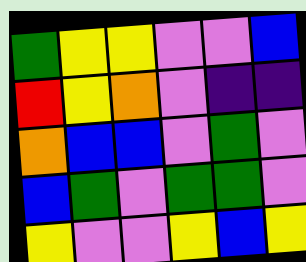[["green", "yellow", "yellow", "violet", "violet", "blue"], ["red", "yellow", "orange", "violet", "indigo", "indigo"], ["orange", "blue", "blue", "violet", "green", "violet"], ["blue", "green", "violet", "green", "green", "violet"], ["yellow", "violet", "violet", "yellow", "blue", "yellow"]]